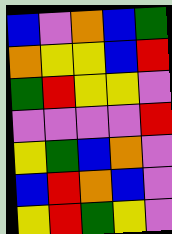[["blue", "violet", "orange", "blue", "green"], ["orange", "yellow", "yellow", "blue", "red"], ["green", "red", "yellow", "yellow", "violet"], ["violet", "violet", "violet", "violet", "red"], ["yellow", "green", "blue", "orange", "violet"], ["blue", "red", "orange", "blue", "violet"], ["yellow", "red", "green", "yellow", "violet"]]